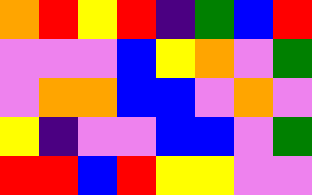[["orange", "red", "yellow", "red", "indigo", "green", "blue", "red"], ["violet", "violet", "violet", "blue", "yellow", "orange", "violet", "green"], ["violet", "orange", "orange", "blue", "blue", "violet", "orange", "violet"], ["yellow", "indigo", "violet", "violet", "blue", "blue", "violet", "green"], ["red", "red", "blue", "red", "yellow", "yellow", "violet", "violet"]]